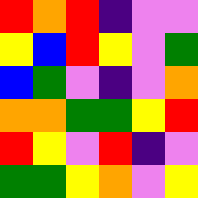[["red", "orange", "red", "indigo", "violet", "violet"], ["yellow", "blue", "red", "yellow", "violet", "green"], ["blue", "green", "violet", "indigo", "violet", "orange"], ["orange", "orange", "green", "green", "yellow", "red"], ["red", "yellow", "violet", "red", "indigo", "violet"], ["green", "green", "yellow", "orange", "violet", "yellow"]]